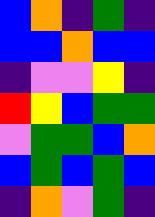[["blue", "orange", "indigo", "green", "indigo"], ["blue", "blue", "orange", "blue", "blue"], ["indigo", "violet", "violet", "yellow", "indigo"], ["red", "yellow", "blue", "green", "green"], ["violet", "green", "green", "blue", "orange"], ["blue", "green", "blue", "green", "blue"], ["indigo", "orange", "violet", "green", "indigo"]]